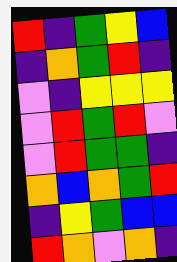[["red", "indigo", "green", "yellow", "blue"], ["indigo", "orange", "green", "red", "indigo"], ["violet", "indigo", "yellow", "yellow", "yellow"], ["violet", "red", "green", "red", "violet"], ["violet", "red", "green", "green", "indigo"], ["orange", "blue", "orange", "green", "red"], ["indigo", "yellow", "green", "blue", "blue"], ["red", "orange", "violet", "orange", "indigo"]]